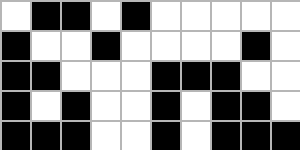[["white", "black", "black", "white", "black", "white", "white", "white", "white", "white"], ["black", "white", "white", "black", "white", "white", "white", "white", "black", "white"], ["black", "black", "white", "white", "white", "black", "black", "black", "white", "white"], ["black", "white", "black", "white", "white", "black", "white", "black", "black", "white"], ["black", "black", "black", "white", "white", "black", "white", "black", "black", "black"]]